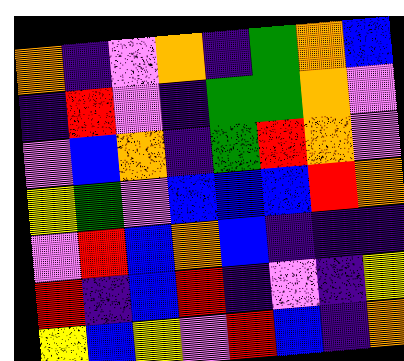[["orange", "indigo", "violet", "orange", "indigo", "green", "orange", "blue"], ["indigo", "red", "violet", "indigo", "green", "green", "orange", "violet"], ["violet", "blue", "orange", "indigo", "green", "red", "orange", "violet"], ["yellow", "green", "violet", "blue", "blue", "blue", "red", "orange"], ["violet", "red", "blue", "orange", "blue", "indigo", "indigo", "indigo"], ["red", "indigo", "blue", "red", "indigo", "violet", "indigo", "yellow"], ["yellow", "blue", "yellow", "violet", "red", "blue", "indigo", "orange"]]